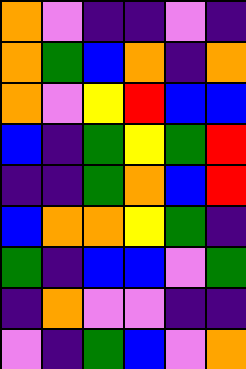[["orange", "violet", "indigo", "indigo", "violet", "indigo"], ["orange", "green", "blue", "orange", "indigo", "orange"], ["orange", "violet", "yellow", "red", "blue", "blue"], ["blue", "indigo", "green", "yellow", "green", "red"], ["indigo", "indigo", "green", "orange", "blue", "red"], ["blue", "orange", "orange", "yellow", "green", "indigo"], ["green", "indigo", "blue", "blue", "violet", "green"], ["indigo", "orange", "violet", "violet", "indigo", "indigo"], ["violet", "indigo", "green", "blue", "violet", "orange"]]